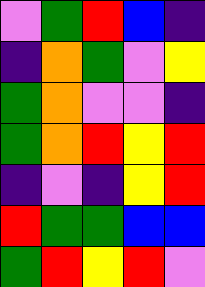[["violet", "green", "red", "blue", "indigo"], ["indigo", "orange", "green", "violet", "yellow"], ["green", "orange", "violet", "violet", "indigo"], ["green", "orange", "red", "yellow", "red"], ["indigo", "violet", "indigo", "yellow", "red"], ["red", "green", "green", "blue", "blue"], ["green", "red", "yellow", "red", "violet"]]